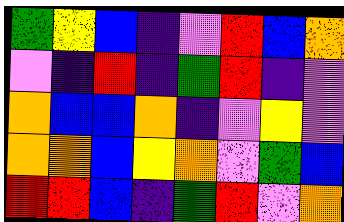[["green", "yellow", "blue", "indigo", "violet", "red", "blue", "orange"], ["violet", "indigo", "red", "indigo", "green", "red", "indigo", "violet"], ["orange", "blue", "blue", "orange", "indigo", "violet", "yellow", "violet"], ["orange", "orange", "blue", "yellow", "orange", "violet", "green", "blue"], ["red", "red", "blue", "indigo", "green", "red", "violet", "orange"]]